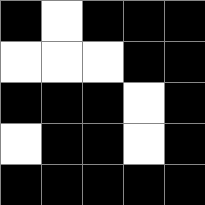[["black", "white", "black", "black", "black"], ["white", "white", "white", "black", "black"], ["black", "black", "black", "white", "black"], ["white", "black", "black", "white", "black"], ["black", "black", "black", "black", "black"]]